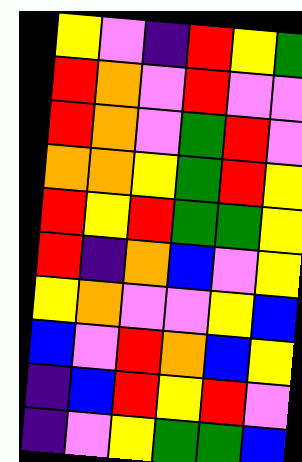[["yellow", "violet", "indigo", "red", "yellow", "green"], ["red", "orange", "violet", "red", "violet", "violet"], ["red", "orange", "violet", "green", "red", "violet"], ["orange", "orange", "yellow", "green", "red", "yellow"], ["red", "yellow", "red", "green", "green", "yellow"], ["red", "indigo", "orange", "blue", "violet", "yellow"], ["yellow", "orange", "violet", "violet", "yellow", "blue"], ["blue", "violet", "red", "orange", "blue", "yellow"], ["indigo", "blue", "red", "yellow", "red", "violet"], ["indigo", "violet", "yellow", "green", "green", "blue"]]